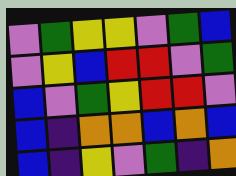[["violet", "green", "yellow", "yellow", "violet", "green", "blue"], ["violet", "yellow", "blue", "red", "red", "violet", "green"], ["blue", "violet", "green", "yellow", "red", "red", "violet"], ["blue", "indigo", "orange", "orange", "blue", "orange", "blue"], ["blue", "indigo", "yellow", "violet", "green", "indigo", "orange"]]